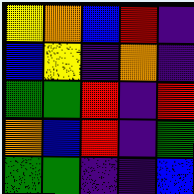[["yellow", "orange", "blue", "red", "indigo"], ["blue", "yellow", "indigo", "orange", "indigo"], ["green", "green", "red", "indigo", "red"], ["orange", "blue", "red", "indigo", "green"], ["green", "green", "indigo", "indigo", "blue"]]